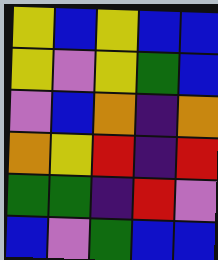[["yellow", "blue", "yellow", "blue", "blue"], ["yellow", "violet", "yellow", "green", "blue"], ["violet", "blue", "orange", "indigo", "orange"], ["orange", "yellow", "red", "indigo", "red"], ["green", "green", "indigo", "red", "violet"], ["blue", "violet", "green", "blue", "blue"]]